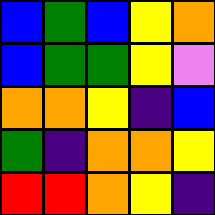[["blue", "green", "blue", "yellow", "orange"], ["blue", "green", "green", "yellow", "violet"], ["orange", "orange", "yellow", "indigo", "blue"], ["green", "indigo", "orange", "orange", "yellow"], ["red", "red", "orange", "yellow", "indigo"]]